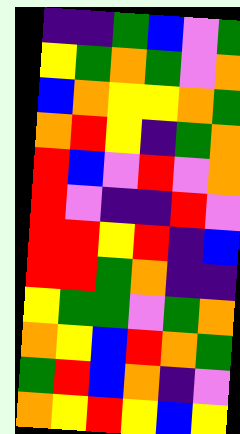[["indigo", "indigo", "green", "blue", "violet", "green"], ["yellow", "green", "orange", "green", "violet", "orange"], ["blue", "orange", "yellow", "yellow", "orange", "green"], ["orange", "red", "yellow", "indigo", "green", "orange"], ["red", "blue", "violet", "red", "violet", "orange"], ["red", "violet", "indigo", "indigo", "red", "violet"], ["red", "red", "yellow", "red", "indigo", "blue"], ["red", "red", "green", "orange", "indigo", "indigo"], ["yellow", "green", "green", "violet", "green", "orange"], ["orange", "yellow", "blue", "red", "orange", "green"], ["green", "red", "blue", "orange", "indigo", "violet"], ["orange", "yellow", "red", "yellow", "blue", "yellow"]]